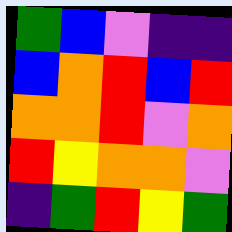[["green", "blue", "violet", "indigo", "indigo"], ["blue", "orange", "red", "blue", "red"], ["orange", "orange", "red", "violet", "orange"], ["red", "yellow", "orange", "orange", "violet"], ["indigo", "green", "red", "yellow", "green"]]